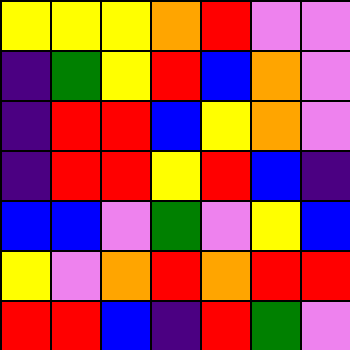[["yellow", "yellow", "yellow", "orange", "red", "violet", "violet"], ["indigo", "green", "yellow", "red", "blue", "orange", "violet"], ["indigo", "red", "red", "blue", "yellow", "orange", "violet"], ["indigo", "red", "red", "yellow", "red", "blue", "indigo"], ["blue", "blue", "violet", "green", "violet", "yellow", "blue"], ["yellow", "violet", "orange", "red", "orange", "red", "red"], ["red", "red", "blue", "indigo", "red", "green", "violet"]]